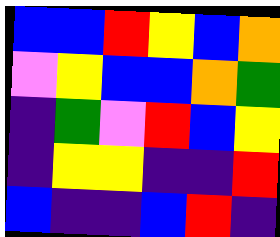[["blue", "blue", "red", "yellow", "blue", "orange"], ["violet", "yellow", "blue", "blue", "orange", "green"], ["indigo", "green", "violet", "red", "blue", "yellow"], ["indigo", "yellow", "yellow", "indigo", "indigo", "red"], ["blue", "indigo", "indigo", "blue", "red", "indigo"]]